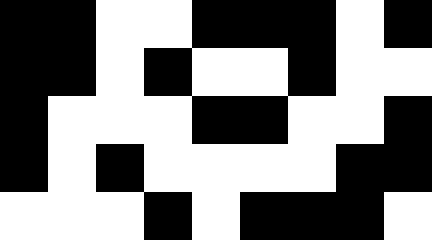[["black", "black", "white", "white", "black", "black", "black", "white", "black"], ["black", "black", "white", "black", "white", "white", "black", "white", "white"], ["black", "white", "white", "white", "black", "black", "white", "white", "black"], ["black", "white", "black", "white", "white", "white", "white", "black", "black"], ["white", "white", "white", "black", "white", "black", "black", "black", "white"]]